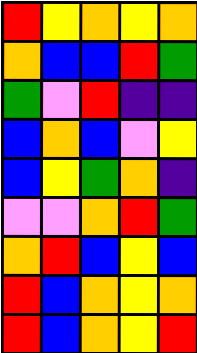[["red", "yellow", "orange", "yellow", "orange"], ["orange", "blue", "blue", "red", "green"], ["green", "violet", "red", "indigo", "indigo"], ["blue", "orange", "blue", "violet", "yellow"], ["blue", "yellow", "green", "orange", "indigo"], ["violet", "violet", "orange", "red", "green"], ["orange", "red", "blue", "yellow", "blue"], ["red", "blue", "orange", "yellow", "orange"], ["red", "blue", "orange", "yellow", "red"]]